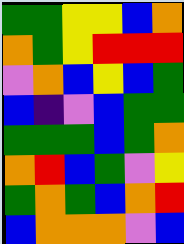[["green", "green", "yellow", "yellow", "blue", "orange"], ["orange", "green", "yellow", "red", "red", "red"], ["violet", "orange", "blue", "yellow", "blue", "green"], ["blue", "indigo", "violet", "blue", "green", "green"], ["green", "green", "green", "blue", "green", "orange"], ["orange", "red", "blue", "green", "violet", "yellow"], ["green", "orange", "green", "blue", "orange", "red"], ["blue", "orange", "orange", "orange", "violet", "blue"]]